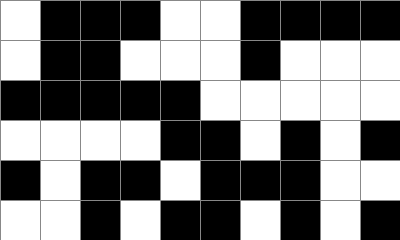[["white", "black", "black", "black", "white", "white", "black", "black", "black", "black"], ["white", "black", "black", "white", "white", "white", "black", "white", "white", "white"], ["black", "black", "black", "black", "black", "white", "white", "white", "white", "white"], ["white", "white", "white", "white", "black", "black", "white", "black", "white", "black"], ["black", "white", "black", "black", "white", "black", "black", "black", "white", "white"], ["white", "white", "black", "white", "black", "black", "white", "black", "white", "black"]]